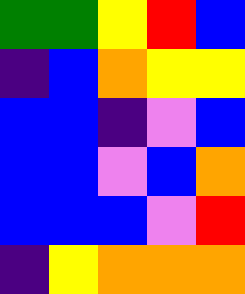[["green", "green", "yellow", "red", "blue"], ["indigo", "blue", "orange", "yellow", "yellow"], ["blue", "blue", "indigo", "violet", "blue"], ["blue", "blue", "violet", "blue", "orange"], ["blue", "blue", "blue", "violet", "red"], ["indigo", "yellow", "orange", "orange", "orange"]]